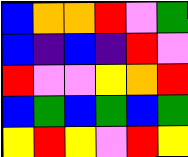[["blue", "orange", "orange", "red", "violet", "green"], ["blue", "indigo", "blue", "indigo", "red", "violet"], ["red", "violet", "violet", "yellow", "orange", "red"], ["blue", "green", "blue", "green", "blue", "green"], ["yellow", "red", "yellow", "violet", "red", "yellow"]]